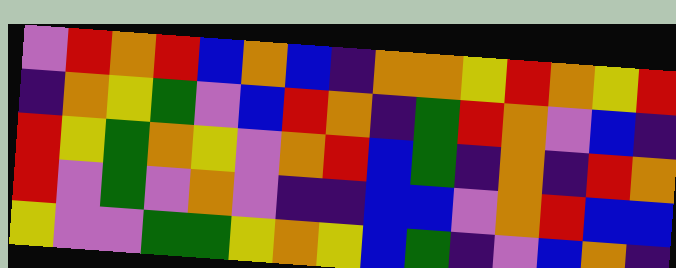[["violet", "red", "orange", "red", "blue", "orange", "blue", "indigo", "orange", "orange", "yellow", "red", "orange", "yellow", "red"], ["indigo", "orange", "yellow", "green", "violet", "blue", "red", "orange", "indigo", "green", "red", "orange", "violet", "blue", "indigo"], ["red", "yellow", "green", "orange", "yellow", "violet", "orange", "red", "blue", "green", "indigo", "orange", "indigo", "red", "orange"], ["red", "violet", "green", "violet", "orange", "violet", "indigo", "indigo", "blue", "blue", "violet", "orange", "red", "blue", "blue"], ["yellow", "violet", "violet", "green", "green", "yellow", "orange", "yellow", "blue", "green", "indigo", "violet", "blue", "orange", "indigo"]]